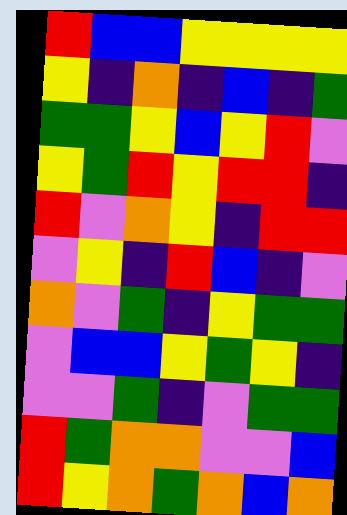[["red", "blue", "blue", "yellow", "yellow", "yellow", "yellow"], ["yellow", "indigo", "orange", "indigo", "blue", "indigo", "green"], ["green", "green", "yellow", "blue", "yellow", "red", "violet"], ["yellow", "green", "red", "yellow", "red", "red", "indigo"], ["red", "violet", "orange", "yellow", "indigo", "red", "red"], ["violet", "yellow", "indigo", "red", "blue", "indigo", "violet"], ["orange", "violet", "green", "indigo", "yellow", "green", "green"], ["violet", "blue", "blue", "yellow", "green", "yellow", "indigo"], ["violet", "violet", "green", "indigo", "violet", "green", "green"], ["red", "green", "orange", "orange", "violet", "violet", "blue"], ["red", "yellow", "orange", "green", "orange", "blue", "orange"]]